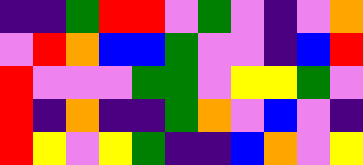[["indigo", "indigo", "green", "red", "red", "violet", "green", "violet", "indigo", "violet", "orange"], ["violet", "red", "orange", "blue", "blue", "green", "violet", "violet", "indigo", "blue", "red"], ["red", "violet", "violet", "violet", "green", "green", "violet", "yellow", "yellow", "green", "violet"], ["red", "indigo", "orange", "indigo", "indigo", "green", "orange", "violet", "blue", "violet", "indigo"], ["red", "yellow", "violet", "yellow", "green", "indigo", "indigo", "blue", "orange", "violet", "yellow"]]